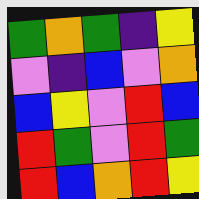[["green", "orange", "green", "indigo", "yellow"], ["violet", "indigo", "blue", "violet", "orange"], ["blue", "yellow", "violet", "red", "blue"], ["red", "green", "violet", "red", "green"], ["red", "blue", "orange", "red", "yellow"]]